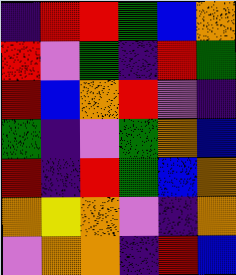[["indigo", "red", "red", "green", "blue", "orange"], ["red", "violet", "green", "indigo", "red", "green"], ["red", "blue", "orange", "red", "violet", "indigo"], ["green", "indigo", "violet", "green", "orange", "blue"], ["red", "indigo", "red", "green", "blue", "orange"], ["orange", "yellow", "orange", "violet", "indigo", "orange"], ["violet", "orange", "orange", "indigo", "red", "blue"]]